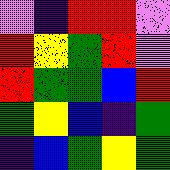[["violet", "indigo", "red", "red", "violet"], ["red", "yellow", "green", "red", "violet"], ["red", "green", "green", "blue", "red"], ["green", "yellow", "blue", "indigo", "green"], ["indigo", "blue", "green", "yellow", "green"]]